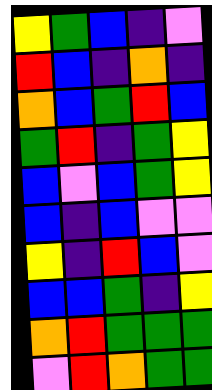[["yellow", "green", "blue", "indigo", "violet"], ["red", "blue", "indigo", "orange", "indigo"], ["orange", "blue", "green", "red", "blue"], ["green", "red", "indigo", "green", "yellow"], ["blue", "violet", "blue", "green", "yellow"], ["blue", "indigo", "blue", "violet", "violet"], ["yellow", "indigo", "red", "blue", "violet"], ["blue", "blue", "green", "indigo", "yellow"], ["orange", "red", "green", "green", "green"], ["violet", "red", "orange", "green", "green"]]